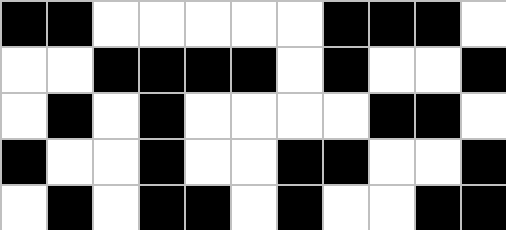[["black", "black", "white", "white", "white", "white", "white", "black", "black", "black", "white"], ["white", "white", "black", "black", "black", "black", "white", "black", "white", "white", "black"], ["white", "black", "white", "black", "white", "white", "white", "white", "black", "black", "white"], ["black", "white", "white", "black", "white", "white", "black", "black", "white", "white", "black"], ["white", "black", "white", "black", "black", "white", "black", "white", "white", "black", "black"]]